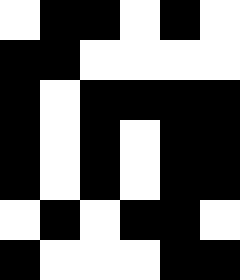[["white", "black", "black", "white", "black", "white"], ["black", "black", "white", "white", "white", "white"], ["black", "white", "black", "black", "black", "black"], ["black", "white", "black", "white", "black", "black"], ["black", "white", "black", "white", "black", "black"], ["white", "black", "white", "black", "black", "white"], ["black", "white", "white", "white", "black", "black"]]